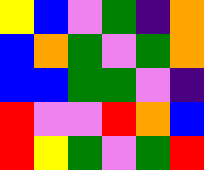[["yellow", "blue", "violet", "green", "indigo", "orange"], ["blue", "orange", "green", "violet", "green", "orange"], ["blue", "blue", "green", "green", "violet", "indigo"], ["red", "violet", "violet", "red", "orange", "blue"], ["red", "yellow", "green", "violet", "green", "red"]]